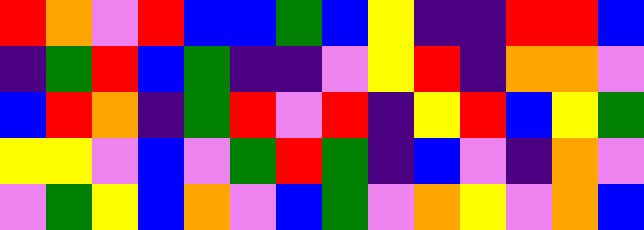[["red", "orange", "violet", "red", "blue", "blue", "green", "blue", "yellow", "indigo", "indigo", "red", "red", "blue"], ["indigo", "green", "red", "blue", "green", "indigo", "indigo", "violet", "yellow", "red", "indigo", "orange", "orange", "violet"], ["blue", "red", "orange", "indigo", "green", "red", "violet", "red", "indigo", "yellow", "red", "blue", "yellow", "green"], ["yellow", "yellow", "violet", "blue", "violet", "green", "red", "green", "indigo", "blue", "violet", "indigo", "orange", "violet"], ["violet", "green", "yellow", "blue", "orange", "violet", "blue", "green", "violet", "orange", "yellow", "violet", "orange", "blue"]]